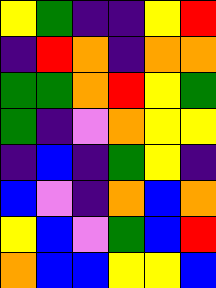[["yellow", "green", "indigo", "indigo", "yellow", "red"], ["indigo", "red", "orange", "indigo", "orange", "orange"], ["green", "green", "orange", "red", "yellow", "green"], ["green", "indigo", "violet", "orange", "yellow", "yellow"], ["indigo", "blue", "indigo", "green", "yellow", "indigo"], ["blue", "violet", "indigo", "orange", "blue", "orange"], ["yellow", "blue", "violet", "green", "blue", "red"], ["orange", "blue", "blue", "yellow", "yellow", "blue"]]